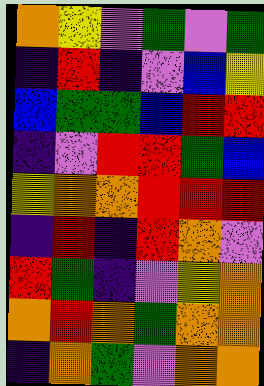[["orange", "yellow", "violet", "green", "violet", "green"], ["indigo", "red", "indigo", "violet", "blue", "yellow"], ["blue", "green", "green", "blue", "red", "red"], ["indigo", "violet", "red", "red", "green", "blue"], ["yellow", "orange", "orange", "red", "red", "red"], ["indigo", "red", "indigo", "red", "orange", "violet"], ["red", "green", "indigo", "violet", "yellow", "orange"], ["orange", "red", "orange", "green", "orange", "orange"], ["indigo", "orange", "green", "violet", "orange", "orange"]]